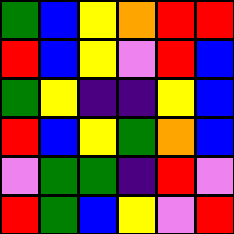[["green", "blue", "yellow", "orange", "red", "red"], ["red", "blue", "yellow", "violet", "red", "blue"], ["green", "yellow", "indigo", "indigo", "yellow", "blue"], ["red", "blue", "yellow", "green", "orange", "blue"], ["violet", "green", "green", "indigo", "red", "violet"], ["red", "green", "blue", "yellow", "violet", "red"]]